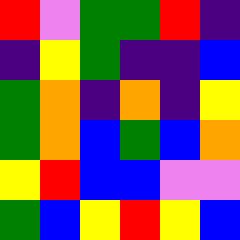[["red", "violet", "green", "green", "red", "indigo"], ["indigo", "yellow", "green", "indigo", "indigo", "blue"], ["green", "orange", "indigo", "orange", "indigo", "yellow"], ["green", "orange", "blue", "green", "blue", "orange"], ["yellow", "red", "blue", "blue", "violet", "violet"], ["green", "blue", "yellow", "red", "yellow", "blue"]]